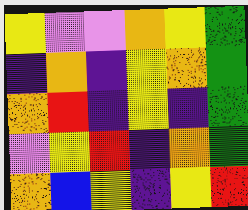[["yellow", "violet", "violet", "orange", "yellow", "green"], ["indigo", "orange", "indigo", "yellow", "orange", "green"], ["orange", "red", "indigo", "yellow", "indigo", "green"], ["violet", "yellow", "red", "indigo", "orange", "green"], ["orange", "blue", "yellow", "indigo", "yellow", "red"]]